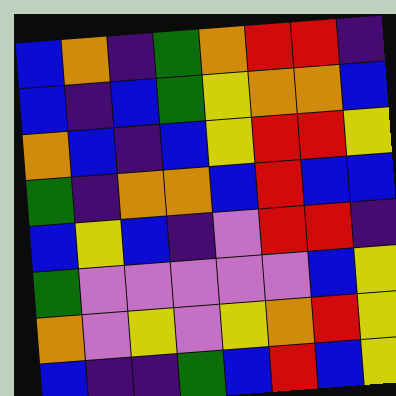[["blue", "orange", "indigo", "green", "orange", "red", "red", "indigo"], ["blue", "indigo", "blue", "green", "yellow", "orange", "orange", "blue"], ["orange", "blue", "indigo", "blue", "yellow", "red", "red", "yellow"], ["green", "indigo", "orange", "orange", "blue", "red", "blue", "blue"], ["blue", "yellow", "blue", "indigo", "violet", "red", "red", "indigo"], ["green", "violet", "violet", "violet", "violet", "violet", "blue", "yellow"], ["orange", "violet", "yellow", "violet", "yellow", "orange", "red", "yellow"], ["blue", "indigo", "indigo", "green", "blue", "red", "blue", "yellow"]]